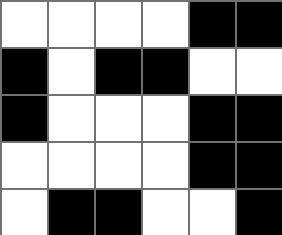[["white", "white", "white", "white", "black", "black"], ["black", "white", "black", "black", "white", "white"], ["black", "white", "white", "white", "black", "black"], ["white", "white", "white", "white", "black", "black"], ["white", "black", "black", "white", "white", "black"]]